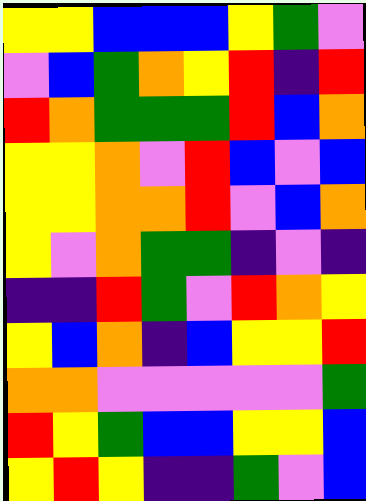[["yellow", "yellow", "blue", "blue", "blue", "yellow", "green", "violet"], ["violet", "blue", "green", "orange", "yellow", "red", "indigo", "red"], ["red", "orange", "green", "green", "green", "red", "blue", "orange"], ["yellow", "yellow", "orange", "violet", "red", "blue", "violet", "blue"], ["yellow", "yellow", "orange", "orange", "red", "violet", "blue", "orange"], ["yellow", "violet", "orange", "green", "green", "indigo", "violet", "indigo"], ["indigo", "indigo", "red", "green", "violet", "red", "orange", "yellow"], ["yellow", "blue", "orange", "indigo", "blue", "yellow", "yellow", "red"], ["orange", "orange", "violet", "violet", "violet", "violet", "violet", "green"], ["red", "yellow", "green", "blue", "blue", "yellow", "yellow", "blue"], ["yellow", "red", "yellow", "indigo", "indigo", "green", "violet", "blue"]]